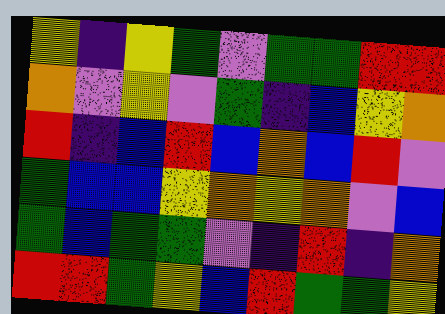[["yellow", "indigo", "yellow", "green", "violet", "green", "green", "red", "red"], ["orange", "violet", "yellow", "violet", "green", "indigo", "blue", "yellow", "orange"], ["red", "indigo", "blue", "red", "blue", "orange", "blue", "red", "violet"], ["green", "blue", "blue", "yellow", "orange", "yellow", "orange", "violet", "blue"], ["green", "blue", "green", "green", "violet", "indigo", "red", "indigo", "orange"], ["red", "red", "green", "yellow", "blue", "red", "green", "green", "yellow"]]